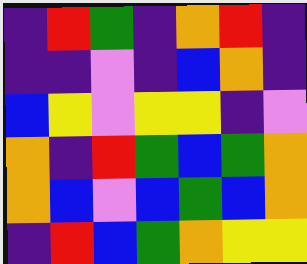[["indigo", "red", "green", "indigo", "orange", "red", "indigo"], ["indigo", "indigo", "violet", "indigo", "blue", "orange", "indigo"], ["blue", "yellow", "violet", "yellow", "yellow", "indigo", "violet"], ["orange", "indigo", "red", "green", "blue", "green", "orange"], ["orange", "blue", "violet", "blue", "green", "blue", "orange"], ["indigo", "red", "blue", "green", "orange", "yellow", "yellow"]]